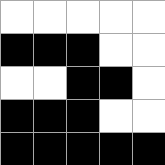[["white", "white", "white", "white", "white"], ["black", "black", "black", "white", "white"], ["white", "white", "black", "black", "white"], ["black", "black", "black", "white", "white"], ["black", "black", "black", "black", "black"]]